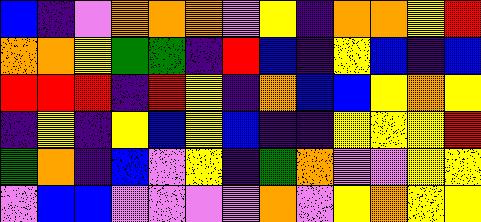[["blue", "indigo", "violet", "orange", "orange", "orange", "violet", "yellow", "indigo", "orange", "orange", "yellow", "red"], ["orange", "orange", "yellow", "green", "green", "indigo", "red", "blue", "indigo", "yellow", "blue", "indigo", "blue"], ["red", "red", "red", "indigo", "red", "yellow", "indigo", "orange", "blue", "blue", "yellow", "orange", "yellow"], ["indigo", "yellow", "indigo", "yellow", "blue", "yellow", "blue", "indigo", "indigo", "yellow", "yellow", "yellow", "red"], ["green", "orange", "indigo", "blue", "violet", "yellow", "indigo", "green", "orange", "violet", "violet", "yellow", "yellow"], ["violet", "blue", "blue", "violet", "violet", "violet", "violet", "orange", "violet", "yellow", "orange", "yellow", "yellow"]]